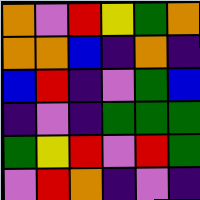[["orange", "violet", "red", "yellow", "green", "orange"], ["orange", "orange", "blue", "indigo", "orange", "indigo"], ["blue", "red", "indigo", "violet", "green", "blue"], ["indigo", "violet", "indigo", "green", "green", "green"], ["green", "yellow", "red", "violet", "red", "green"], ["violet", "red", "orange", "indigo", "violet", "indigo"]]